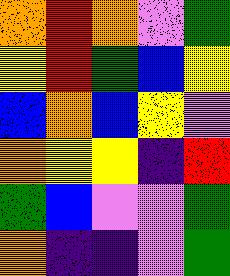[["orange", "red", "orange", "violet", "green"], ["yellow", "red", "green", "blue", "yellow"], ["blue", "orange", "blue", "yellow", "violet"], ["orange", "yellow", "yellow", "indigo", "red"], ["green", "blue", "violet", "violet", "green"], ["orange", "indigo", "indigo", "violet", "green"]]